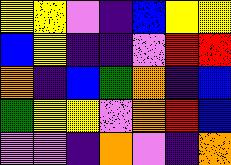[["yellow", "yellow", "violet", "indigo", "blue", "yellow", "yellow"], ["blue", "yellow", "indigo", "indigo", "violet", "red", "red"], ["orange", "indigo", "blue", "green", "orange", "indigo", "blue"], ["green", "yellow", "yellow", "violet", "orange", "red", "blue"], ["violet", "violet", "indigo", "orange", "violet", "indigo", "orange"]]